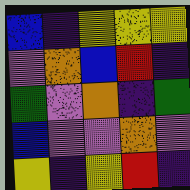[["blue", "indigo", "yellow", "yellow", "yellow"], ["violet", "orange", "blue", "red", "indigo"], ["green", "violet", "orange", "indigo", "green"], ["blue", "violet", "violet", "orange", "violet"], ["yellow", "indigo", "yellow", "red", "indigo"]]